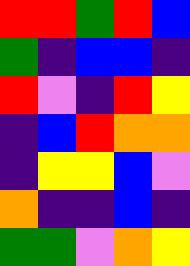[["red", "red", "green", "red", "blue"], ["green", "indigo", "blue", "blue", "indigo"], ["red", "violet", "indigo", "red", "yellow"], ["indigo", "blue", "red", "orange", "orange"], ["indigo", "yellow", "yellow", "blue", "violet"], ["orange", "indigo", "indigo", "blue", "indigo"], ["green", "green", "violet", "orange", "yellow"]]